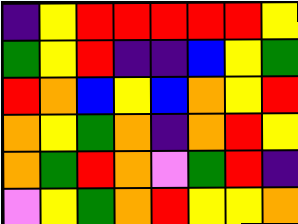[["indigo", "yellow", "red", "red", "red", "red", "red", "yellow"], ["green", "yellow", "red", "indigo", "indigo", "blue", "yellow", "green"], ["red", "orange", "blue", "yellow", "blue", "orange", "yellow", "red"], ["orange", "yellow", "green", "orange", "indigo", "orange", "red", "yellow"], ["orange", "green", "red", "orange", "violet", "green", "red", "indigo"], ["violet", "yellow", "green", "orange", "red", "yellow", "yellow", "orange"]]